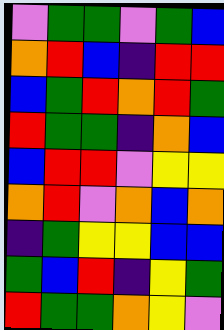[["violet", "green", "green", "violet", "green", "blue"], ["orange", "red", "blue", "indigo", "red", "red"], ["blue", "green", "red", "orange", "red", "green"], ["red", "green", "green", "indigo", "orange", "blue"], ["blue", "red", "red", "violet", "yellow", "yellow"], ["orange", "red", "violet", "orange", "blue", "orange"], ["indigo", "green", "yellow", "yellow", "blue", "blue"], ["green", "blue", "red", "indigo", "yellow", "green"], ["red", "green", "green", "orange", "yellow", "violet"]]